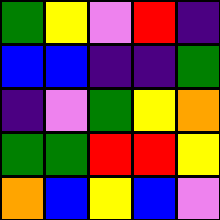[["green", "yellow", "violet", "red", "indigo"], ["blue", "blue", "indigo", "indigo", "green"], ["indigo", "violet", "green", "yellow", "orange"], ["green", "green", "red", "red", "yellow"], ["orange", "blue", "yellow", "blue", "violet"]]